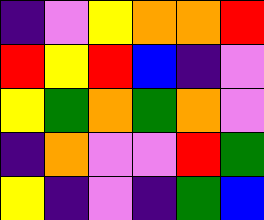[["indigo", "violet", "yellow", "orange", "orange", "red"], ["red", "yellow", "red", "blue", "indigo", "violet"], ["yellow", "green", "orange", "green", "orange", "violet"], ["indigo", "orange", "violet", "violet", "red", "green"], ["yellow", "indigo", "violet", "indigo", "green", "blue"]]